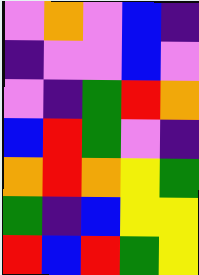[["violet", "orange", "violet", "blue", "indigo"], ["indigo", "violet", "violet", "blue", "violet"], ["violet", "indigo", "green", "red", "orange"], ["blue", "red", "green", "violet", "indigo"], ["orange", "red", "orange", "yellow", "green"], ["green", "indigo", "blue", "yellow", "yellow"], ["red", "blue", "red", "green", "yellow"]]